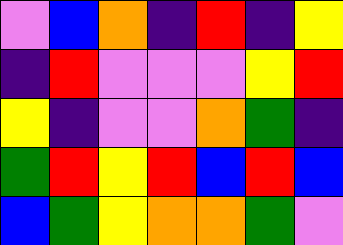[["violet", "blue", "orange", "indigo", "red", "indigo", "yellow"], ["indigo", "red", "violet", "violet", "violet", "yellow", "red"], ["yellow", "indigo", "violet", "violet", "orange", "green", "indigo"], ["green", "red", "yellow", "red", "blue", "red", "blue"], ["blue", "green", "yellow", "orange", "orange", "green", "violet"]]